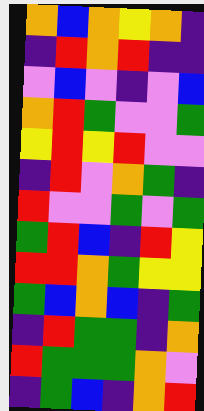[["orange", "blue", "orange", "yellow", "orange", "indigo"], ["indigo", "red", "orange", "red", "indigo", "indigo"], ["violet", "blue", "violet", "indigo", "violet", "blue"], ["orange", "red", "green", "violet", "violet", "green"], ["yellow", "red", "yellow", "red", "violet", "violet"], ["indigo", "red", "violet", "orange", "green", "indigo"], ["red", "violet", "violet", "green", "violet", "green"], ["green", "red", "blue", "indigo", "red", "yellow"], ["red", "red", "orange", "green", "yellow", "yellow"], ["green", "blue", "orange", "blue", "indigo", "green"], ["indigo", "red", "green", "green", "indigo", "orange"], ["red", "green", "green", "green", "orange", "violet"], ["indigo", "green", "blue", "indigo", "orange", "red"]]